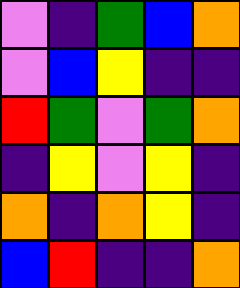[["violet", "indigo", "green", "blue", "orange"], ["violet", "blue", "yellow", "indigo", "indigo"], ["red", "green", "violet", "green", "orange"], ["indigo", "yellow", "violet", "yellow", "indigo"], ["orange", "indigo", "orange", "yellow", "indigo"], ["blue", "red", "indigo", "indigo", "orange"]]